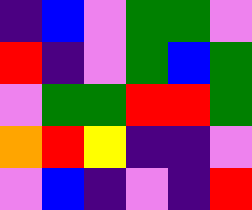[["indigo", "blue", "violet", "green", "green", "violet"], ["red", "indigo", "violet", "green", "blue", "green"], ["violet", "green", "green", "red", "red", "green"], ["orange", "red", "yellow", "indigo", "indigo", "violet"], ["violet", "blue", "indigo", "violet", "indigo", "red"]]